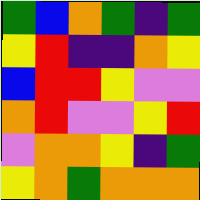[["green", "blue", "orange", "green", "indigo", "green"], ["yellow", "red", "indigo", "indigo", "orange", "yellow"], ["blue", "red", "red", "yellow", "violet", "violet"], ["orange", "red", "violet", "violet", "yellow", "red"], ["violet", "orange", "orange", "yellow", "indigo", "green"], ["yellow", "orange", "green", "orange", "orange", "orange"]]